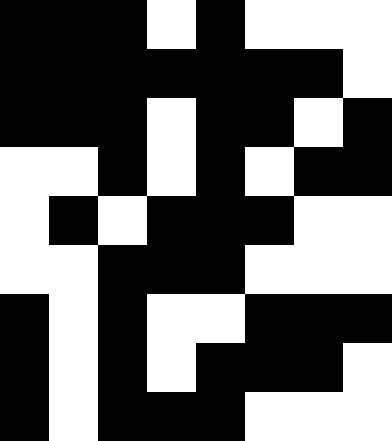[["black", "black", "black", "white", "black", "white", "white", "white"], ["black", "black", "black", "black", "black", "black", "black", "white"], ["black", "black", "black", "white", "black", "black", "white", "black"], ["white", "white", "black", "white", "black", "white", "black", "black"], ["white", "black", "white", "black", "black", "black", "white", "white"], ["white", "white", "black", "black", "black", "white", "white", "white"], ["black", "white", "black", "white", "white", "black", "black", "black"], ["black", "white", "black", "white", "black", "black", "black", "white"], ["black", "white", "black", "black", "black", "white", "white", "white"]]